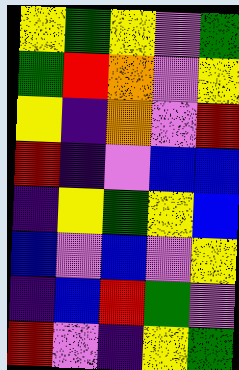[["yellow", "green", "yellow", "violet", "green"], ["green", "red", "orange", "violet", "yellow"], ["yellow", "indigo", "orange", "violet", "red"], ["red", "indigo", "violet", "blue", "blue"], ["indigo", "yellow", "green", "yellow", "blue"], ["blue", "violet", "blue", "violet", "yellow"], ["indigo", "blue", "red", "green", "violet"], ["red", "violet", "indigo", "yellow", "green"]]